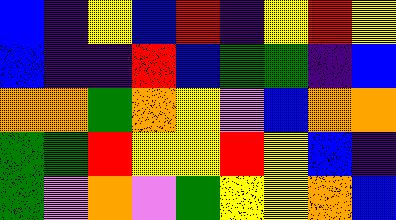[["blue", "indigo", "yellow", "blue", "red", "indigo", "yellow", "red", "yellow"], ["blue", "indigo", "indigo", "red", "blue", "green", "green", "indigo", "blue"], ["orange", "orange", "green", "orange", "yellow", "violet", "blue", "orange", "orange"], ["green", "green", "red", "yellow", "yellow", "red", "yellow", "blue", "indigo"], ["green", "violet", "orange", "violet", "green", "yellow", "yellow", "orange", "blue"]]